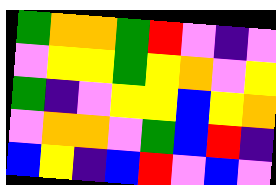[["green", "orange", "orange", "green", "red", "violet", "indigo", "violet"], ["violet", "yellow", "yellow", "green", "yellow", "orange", "violet", "yellow"], ["green", "indigo", "violet", "yellow", "yellow", "blue", "yellow", "orange"], ["violet", "orange", "orange", "violet", "green", "blue", "red", "indigo"], ["blue", "yellow", "indigo", "blue", "red", "violet", "blue", "violet"]]